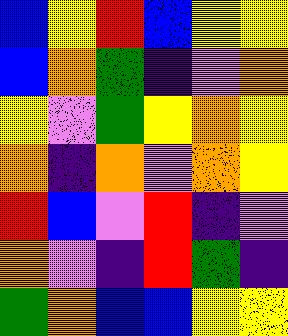[["blue", "yellow", "red", "blue", "yellow", "yellow"], ["blue", "orange", "green", "indigo", "violet", "orange"], ["yellow", "violet", "green", "yellow", "orange", "yellow"], ["orange", "indigo", "orange", "violet", "orange", "yellow"], ["red", "blue", "violet", "red", "indigo", "violet"], ["orange", "violet", "indigo", "red", "green", "indigo"], ["green", "orange", "blue", "blue", "yellow", "yellow"]]